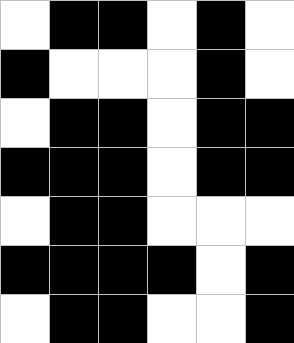[["white", "black", "black", "white", "black", "white"], ["black", "white", "white", "white", "black", "white"], ["white", "black", "black", "white", "black", "black"], ["black", "black", "black", "white", "black", "black"], ["white", "black", "black", "white", "white", "white"], ["black", "black", "black", "black", "white", "black"], ["white", "black", "black", "white", "white", "black"]]